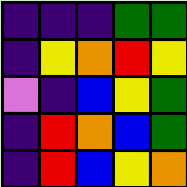[["indigo", "indigo", "indigo", "green", "green"], ["indigo", "yellow", "orange", "red", "yellow"], ["violet", "indigo", "blue", "yellow", "green"], ["indigo", "red", "orange", "blue", "green"], ["indigo", "red", "blue", "yellow", "orange"]]